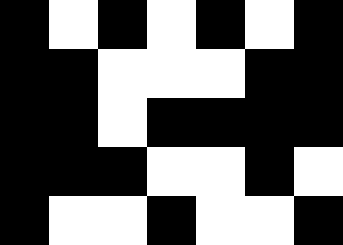[["black", "white", "black", "white", "black", "white", "black"], ["black", "black", "white", "white", "white", "black", "black"], ["black", "black", "white", "black", "black", "black", "black"], ["black", "black", "black", "white", "white", "black", "white"], ["black", "white", "white", "black", "white", "white", "black"]]